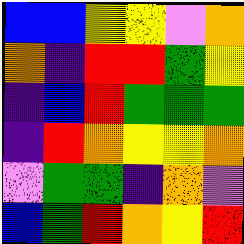[["blue", "blue", "yellow", "yellow", "violet", "orange"], ["orange", "indigo", "red", "red", "green", "yellow"], ["indigo", "blue", "red", "green", "green", "green"], ["indigo", "red", "orange", "yellow", "yellow", "orange"], ["violet", "green", "green", "indigo", "orange", "violet"], ["blue", "green", "red", "orange", "yellow", "red"]]